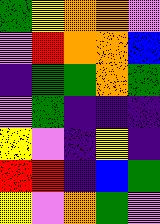[["green", "yellow", "orange", "orange", "violet"], ["violet", "red", "orange", "orange", "blue"], ["indigo", "green", "green", "orange", "green"], ["violet", "green", "indigo", "indigo", "indigo"], ["yellow", "violet", "indigo", "yellow", "indigo"], ["red", "red", "indigo", "blue", "green"], ["yellow", "violet", "orange", "green", "violet"]]